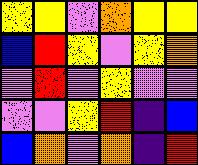[["yellow", "yellow", "violet", "orange", "yellow", "yellow"], ["blue", "red", "yellow", "violet", "yellow", "orange"], ["violet", "red", "violet", "yellow", "violet", "violet"], ["violet", "violet", "yellow", "red", "indigo", "blue"], ["blue", "orange", "violet", "orange", "indigo", "red"]]